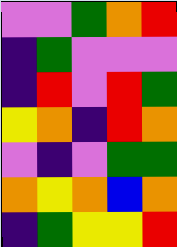[["violet", "violet", "green", "orange", "red"], ["indigo", "green", "violet", "violet", "violet"], ["indigo", "red", "violet", "red", "green"], ["yellow", "orange", "indigo", "red", "orange"], ["violet", "indigo", "violet", "green", "green"], ["orange", "yellow", "orange", "blue", "orange"], ["indigo", "green", "yellow", "yellow", "red"]]